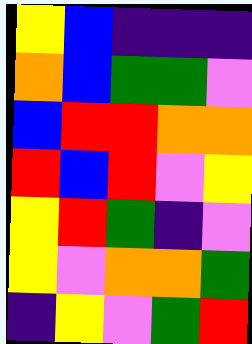[["yellow", "blue", "indigo", "indigo", "indigo"], ["orange", "blue", "green", "green", "violet"], ["blue", "red", "red", "orange", "orange"], ["red", "blue", "red", "violet", "yellow"], ["yellow", "red", "green", "indigo", "violet"], ["yellow", "violet", "orange", "orange", "green"], ["indigo", "yellow", "violet", "green", "red"]]